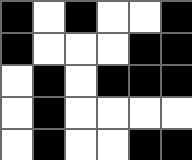[["black", "white", "black", "white", "white", "black"], ["black", "white", "white", "white", "black", "black"], ["white", "black", "white", "black", "black", "black"], ["white", "black", "white", "white", "white", "white"], ["white", "black", "white", "white", "black", "black"]]